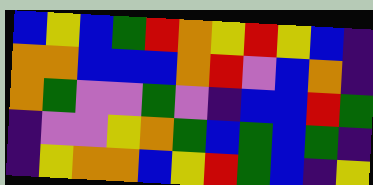[["blue", "yellow", "blue", "green", "red", "orange", "yellow", "red", "yellow", "blue", "indigo"], ["orange", "orange", "blue", "blue", "blue", "orange", "red", "violet", "blue", "orange", "indigo"], ["orange", "green", "violet", "violet", "green", "violet", "indigo", "blue", "blue", "red", "green"], ["indigo", "violet", "violet", "yellow", "orange", "green", "blue", "green", "blue", "green", "indigo"], ["indigo", "yellow", "orange", "orange", "blue", "yellow", "red", "green", "blue", "indigo", "yellow"]]